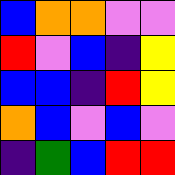[["blue", "orange", "orange", "violet", "violet"], ["red", "violet", "blue", "indigo", "yellow"], ["blue", "blue", "indigo", "red", "yellow"], ["orange", "blue", "violet", "blue", "violet"], ["indigo", "green", "blue", "red", "red"]]